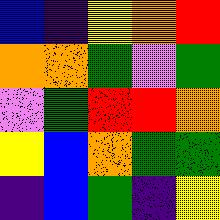[["blue", "indigo", "yellow", "orange", "red"], ["orange", "orange", "green", "violet", "green"], ["violet", "green", "red", "red", "orange"], ["yellow", "blue", "orange", "green", "green"], ["indigo", "blue", "green", "indigo", "yellow"]]